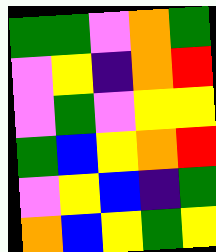[["green", "green", "violet", "orange", "green"], ["violet", "yellow", "indigo", "orange", "red"], ["violet", "green", "violet", "yellow", "yellow"], ["green", "blue", "yellow", "orange", "red"], ["violet", "yellow", "blue", "indigo", "green"], ["orange", "blue", "yellow", "green", "yellow"]]